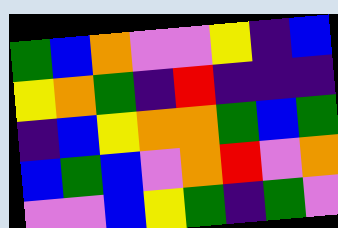[["green", "blue", "orange", "violet", "violet", "yellow", "indigo", "blue"], ["yellow", "orange", "green", "indigo", "red", "indigo", "indigo", "indigo"], ["indigo", "blue", "yellow", "orange", "orange", "green", "blue", "green"], ["blue", "green", "blue", "violet", "orange", "red", "violet", "orange"], ["violet", "violet", "blue", "yellow", "green", "indigo", "green", "violet"]]